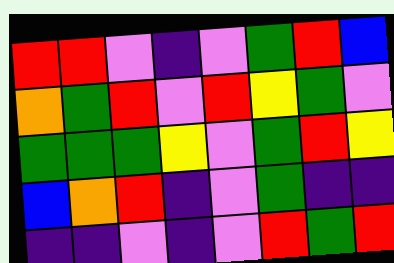[["red", "red", "violet", "indigo", "violet", "green", "red", "blue"], ["orange", "green", "red", "violet", "red", "yellow", "green", "violet"], ["green", "green", "green", "yellow", "violet", "green", "red", "yellow"], ["blue", "orange", "red", "indigo", "violet", "green", "indigo", "indigo"], ["indigo", "indigo", "violet", "indigo", "violet", "red", "green", "red"]]